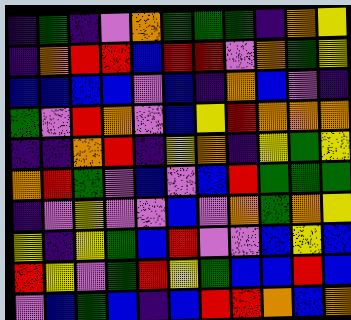[["indigo", "green", "indigo", "violet", "orange", "green", "green", "green", "indigo", "orange", "yellow"], ["indigo", "orange", "red", "red", "blue", "red", "red", "violet", "orange", "green", "yellow"], ["blue", "blue", "blue", "blue", "violet", "blue", "indigo", "orange", "blue", "violet", "indigo"], ["green", "violet", "red", "orange", "violet", "blue", "yellow", "red", "orange", "orange", "orange"], ["indigo", "indigo", "orange", "red", "indigo", "yellow", "orange", "indigo", "yellow", "green", "yellow"], ["orange", "red", "green", "violet", "blue", "violet", "blue", "red", "green", "green", "green"], ["indigo", "violet", "yellow", "violet", "violet", "blue", "violet", "orange", "green", "orange", "yellow"], ["yellow", "indigo", "yellow", "green", "blue", "red", "violet", "violet", "blue", "yellow", "blue"], ["red", "yellow", "violet", "green", "red", "yellow", "green", "blue", "blue", "red", "blue"], ["violet", "blue", "green", "blue", "indigo", "blue", "red", "red", "orange", "blue", "orange"]]